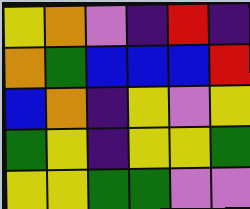[["yellow", "orange", "violet", "indigo", "red", "indigo"], ["orange", "green", "blue", "blue", "blue", "red"], ["blue", "orange", "indigo", "yellow", "violet", "yellow"], ["green", "yellow", "indigo", "yellow", "yellow", "green"], ["yellow", "yellow", "green", "green", "violet", "violet"]]